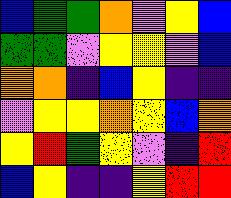[["blue", "green", "green", "orange", "violet", "yellow", "blue"], ["green", "green", "violet", "yellow", "yellow", "violet", "blue"], ["orange", "orange", "indigo", "blue", "yellow", "indigo", "indigo"], ["violet", "yellow", "yellow", "orange", "yellow", "blue", "orange"], ["yellow", "red", "green", "yellow", "violet", "indigo", "red"], ["blue", "yellow", "indigo", "indigo", "yellow", "red", "red"]]